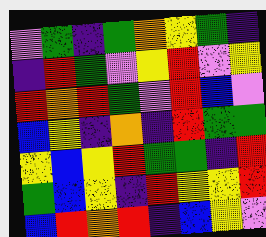[["violet", "green", "indigo", "green", "orange", "yellow", "green", "indigo"], ["indigo", "red", "green", "violet", "yellow", "red", "violet", "yellow"], ["red", "orange", "red", "green", "violet", "red", "blue", "violet"], ["blue", "yellow", "indigo", "orange", "indigo", "red", "green", "green"], ["yellow", "blue", "yellow", "red", "green", "green", "indigo", "red"], ["green", "blue", "yellow", "indigo", "red", "yellow", "yellow", "red"], ["blue", "red", "orange", "red", "indigo", "blue", "yellow", "violet"]]